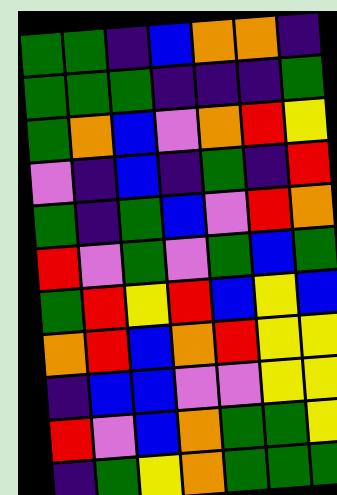[["green", "green", "indigo", "blue", "orange", "orange", "indigo"], ["green", "green", "green", "indigo", "indigo", "indigo", "green"], ["green", "orange", "blue", "violet", "orange", "red", "yellow"], ["violet", "indigo", "blue", "indigo", "green", "indigo", "red"], ["green", "indigo", "green", "blue", "violet", "red", "orange"], ["red", "violet", "green", "violet", "green", "blue", "green"], ["green", "red", "yellow", "red", "blue", "yellow", "blue"], ["orange", "red", "blue", "orange", "red", "yellow", "yellow"], ["indigo", "blue", "blue", "violet", "violet", "yellow", "yellow"], ["red", "violet", "blue", "orange", "green", "green", "yellow"], ["indigo", "green", "yellow", "orange", "green", "green", "green"]]